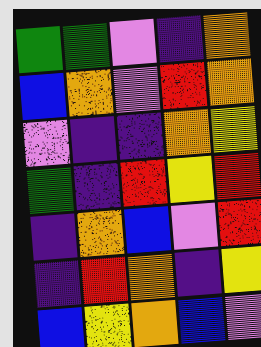[["green", "green", "violet", "indigo", "orange"], ["blue", "orange", "violet", "red", "orange"], ["violet", "indigo", "indigo", "orange", "yellow"], ["green", "indigo", "red", "yellow", "red"], ["indigo", "orange", "blue", "violet", "red"], ["indigo", "red", "orange", "indigo", "yellow"], ["blue", "yellow", "orange", "blue", "violet"]]